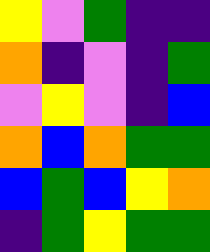[["yellow", "violet", "green", "indigo", "indigo"], ["orange", "indigo", "violet", "indigo", "green"], ["violet", "yellow", "violet", "indigo", "blue"], ["orange", "blue", "orange", "green", "green"], ["blue", "green", "blue", "yellow", "orange"], ["indigo", "green", "yellow", "green", "green"]]